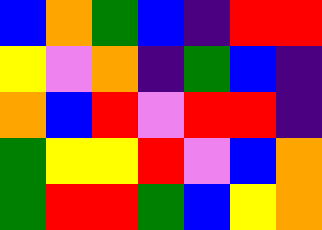[["blue", "orange", "green", "blue", "indigo", "red", "red"], ["yellow", "violet", "orange", "indigo", "green", "blue", "indigo"], ["orange", "blue", "red", "violet", "red", "red", "indigo"], ["green", "yellow", "yellow", "red", "violet", "blue", "orange"], ["green", "red", "red", "green", "blue", "yellow", "orange"]]